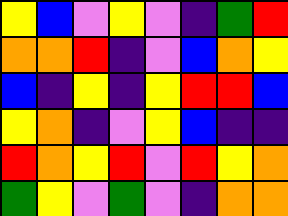[["yellow", "blue", "violet", "yellow", "violet", "indigo", "green", "red"], ["orange", "orange", "red", "indigo", "violet", "blue", "orange", "yellow"], ["blue", "indigo", "yellow", "indigo", "yellow", "red", "red", "blue"], ["yellow", "orange", "indigo", "violet", "yellow", "blue", "indigo", "indigo"], ["red", "orange", "yellow", "red", "violet", "red", "yellow", "orange"], ["green", "yellow", "violet", "green", "violet", "indigo", "orange", "orange"]]